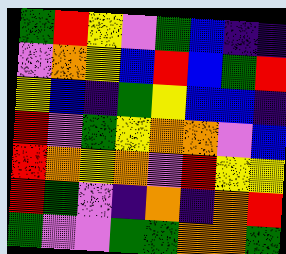[["green", "red", "yellow", "violet", "green", "blue", "indigo", "indigo"], ["violet", "orange", "yellow", "blue", "red", "blue", "green", "red"], ["yellow", "blue", "indigo", "green", "yellow", "blue", "blue", "indigo"], ["red", "violet", "green", "yellow", "orange", "orange", "violet", "blue"], ["red", "orange", "yellow", "orange", "violet", "red", "yellow", "yellow"], ["red", "green", "violet", "indigo", "orange", "indigo", "orange", "red"], ["green", "violet", "violet", "green", "green", "orange", "orange", "green"]]